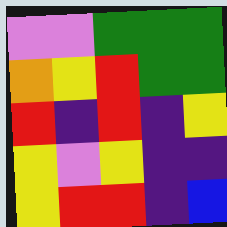[["violet", "violet", "green", "green", "green"], ["orange", "yellow", "red", "green", "green"], ["red", "indigo", "red", "indigo", "yellow"], ["yellow", "violet", "yellow", "indigo", "indigo"], ["yellow", "red", "red", "indigo", "blue"]]